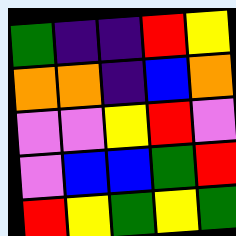[["green", "indigo", "indigo", "red", "yellow"], ["orange", "orange", "indigo", "blue", "orange"], ["violet", "violet", "yellow", "red", "violet"], ["violet", "blue", "blue", "green", "red"], ["red", "yellow", "green", "yellow", "green"]]